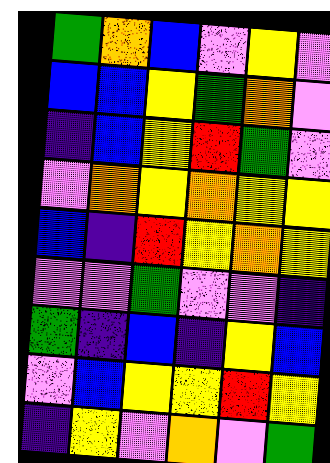[["green", "orange", "blue", "violet", "yellow", "violet"], ["blue", "blue", "yellow", "green", "orange", "violet"], ["indigo", "blue", "yellow", "red", "green", "violet"], ["violet", "orange", "yellow", "orange", "yellow", "yellow"], ["blue", "indigo", "red", "yellow", "orange", "yellow"], ["violet", "violet", "green", "violet", "violet", "indigo"], ["green", "indigo", "blue", "indigo", "yellow", "blue"], ["violet", "blue", "yellow", "yellow", "red", "yellow"], ["indigo", "yellow", "violet", "orange", "violet", "green"]]